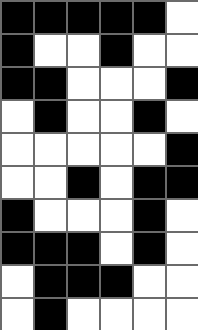[["black", "black", "black", "black", "black", "white"], ["black", "white", "white", "black", "white", "white"], ["black", "black", "white", "white", "white", "black"], ["white", "black", "white", "white", "black", "white"], ["white", "white", "white", "white", "white", "black"], ["white", "white", "black", "white", "black", "black"], ["black", "white", "white", "white", "black", "white"], ["black", "black", "black", "white", "black", "white"], ["white", "black", "black", "black", "white", "white"], ["white", "black", "white", "white", "white", "white"]]